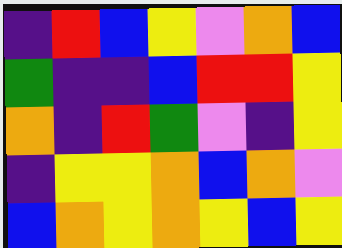[["indigo", "red", "blue", "yellow", "violet", "orange", "blue"], ["green", "indigo", "indigo", "blue", "red", "red", "yellow"], ["orange", "indigo", "red", "green", "violet", "indigo", "yellow"], ["indigo", "yellow", "yellow", "orange", "blue", "orange", "violet"], ["blue", "orange", "yellow", "orange", "yellow", "blue", "yellow"]]